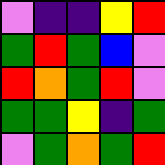[["violet", "indigo", "indigo", "yellow", "red"], ["green", "red", "green", "blue", "violet"], ["red", "orange", "green", "red", "violet"], ["green", "green", "yellow", "indigo", "green"], ["violet", "green", "orange", "green", "red"]]